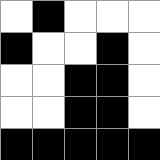[["white", "black", "white", "white", "white"], ["black", "white", "white", "black", "white"], ["white", "white", "black", "black", "white"], ["white", "white", "black", "black", "white"], ["black", "black", "black", "black", "black"]]